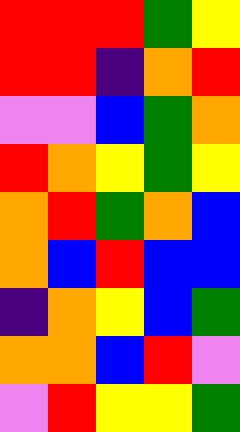[["red", "red", "red", "green", "yellow"], ["red", "red", "indigo", "orange", "red"], ["violet", "violet", "blue", "green", "orange"], ["red", "orange", "yellow", "green", "yellow"], ["orange", "red", "green", "orange", "blue"], ["orange", "blue", "red", "blue", "blue"], ["indigo", "orange", "yellow", "blue", "green"], ["orange", "orange", "blue", "red", "violet"], ["violet", "red", "yellow", "yellow", "green"]]